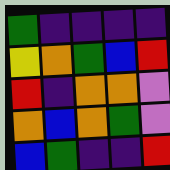[["green", "indigo", "indigo", "indigo", "indigo"], ["yellow", "orange", "green", "blue", "red"], ["red", "indigo", "orange", "orange", "violet"], ["orange", "blue", "orange", "green", "violet"], ["blue", "green", "indigo", "indigo", "red"]]